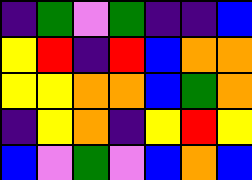[["indigo", "green", "violet", "green", "indigo", "indigo", "blue"], ["yellow", "red", "indigo", "red", "blue", "orange", "orange"], ["yellow", "yellow", "orange", "orange", "blue", "green", "orange"], ["indigo", "yellow", "orange", "indigo", "yellow", "red", "yellow"], ["blue", "violet", "green", "violet", "blue", "orange", "blue"]]